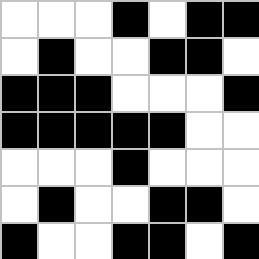[["white", "white", "white", "black", "white", "black", "black"], ["white", "black", "white", "white", "black", "black", "white"], ["black", "black", "black", "white", "white", "white", "black"], ["black", "black", "black", "black", "black", "white", "white"], ["white", "white", "white", "black", "white", "white", "white"], ["white", "black", "white", "white", "black", "black", "white"], ["black", "white", "white", "black", "black", "white", "black"]]